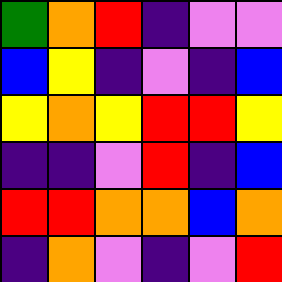[["green", "orange", "red", "indigo", "violet", "violet"], ["blue", "yellow", "indigo", "violet", "indigo", "blue"], ["yellow", "orange", "yellow", "red", "red", "yellow"], ["indigo", "indigo", "violet", "red", "indigo", "blue"], ["red", "red", "orange", "orange", "blue", "orange"], ["indigo", "orange", "violet", "indigo", "violet", "red"]]